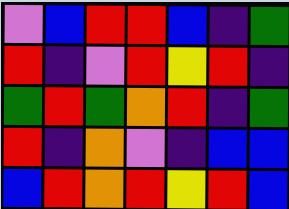[["violet", "blue", "red", "red", "blue", "indigo", "green"], ["red", "indigo", "violet", "red", "yellow", "red", "indigo"], ["green", "red", "green", "orange", "red", "indigo", "green"], ["red", "indigo", "orange", "violet", "indigo", "blue", "blue"], ["blue", "red", "orange", "red", "yellow", "red", "blue"]]